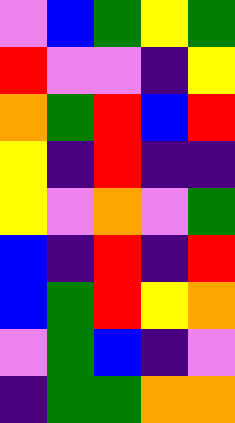[["violet", "blue", "green", "yellow", "green"], ["red", "violet", "violet", "indigo", "yellow"], ["orange", "green", "red", "blue", "red"], ["yellow", "indigo", "red", "indigo", "indigo"], ["yellow", "violet", "orange", "violet", "green"], ["blue", "indigo", "red", "indigo", "red"], ["blue", "green", "red", "yellow", "orange"], ["violet", "green", "blue", "indigo", "violet"], ["indigo", "green", "green", "orange", "orange"]]